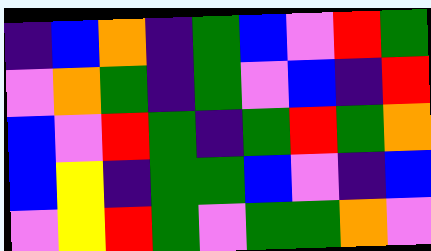[["indigo", "blue", "orange", "indigo", "green", "blue", "violet", "red", "green"], ["violet", "orange", "green", "indigo", "green", "violet", "blue", "indigo", "red"], ["blue", "violet", "red", "green", "indigo", "green", "red", "green", "orange"], ["blue", "yellow", "indigo", "green", "green", "blue", "violet", "indigo", "blue"], ["violet", "yellow", "red", "green", "violet", "green", "green", "orange", "violet"]]